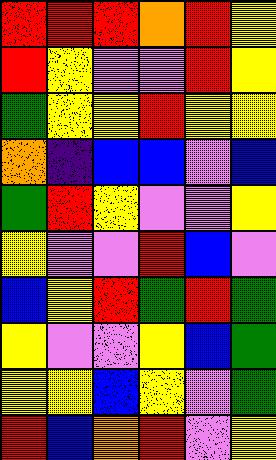[["red", "red", "red", "orange", "red", "yellow"], ["red", "yellow", "violet", "violet", "red", "yellow"], ["green", "yellow", "yellow", "red", "yellow", "yellow"], ["orange", "indigo", "blue", "blue", "violet", "blue"], ["green", "red", "yellow", "violet", "violet", "yellow"], ["yellow", "violet", "violet", "red", "blue", "violet"], ["blue", "yellow", "red", "green", "red", "green"], ["yellow", "violet", "violet", "yellow", "blue", "green"], ["yellow", "yellow", "blue", "yellow", "violet", "green"], ["red", "blue", "orange", "red", "violet", "yellow"]]